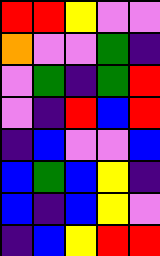[["red", "red", "yellow", "violet", "violet"], ["orange", "violet", "violet", "green", "indigo"], ["violet", "green", "indigo", "green", "red"], ["violet", "indigo", "red", "blue", "red"], ["indigo", "blue", "violet", "violet", "blue"], ["blue", "green", "blue", "yellow", "indigo"], ["blue", "indigo", "blue", "yellow", "violet"], ["indigo", "blue", "yellow", "red", "red"]]